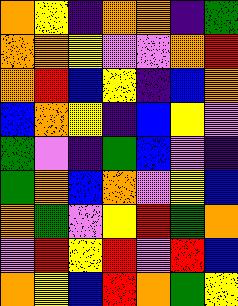[["orange", "yellow", "indigo", "orange", "orange", "indigo", "green"], ["orange", "orange", "yellow", "violet", "violet", "orange", "red"], ["orange", "red", "blue", "yellow", "indigo", "blue", "orange"], ["blue", "orange", "yellow", "indigo", "blue", "yellow", "violet"], ["green", "violet", "indigo", "green", "blue", "violet", "indigo"], ["green", "orange", "blue", "orange", "violet", "yellow", "blue"], ["orange", "green", "violet", "yellow", "red", "green", "orange"], ["violet", "red", "yellow", "red", "violet", "red", "blue"], ["orange", "yellow", "blue", "red", "orange", "green", "yellow"]]